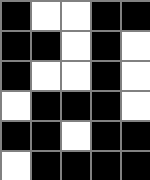[["black", "white", "white", "black", "black"], ["black", "black", "white", "black", "white"], ["black", "white", "white", "black", "white"], ["white", "black", "black", "black", "white"], ["black", "black", "white", "black", "black"], ["white", "black", "black", "black", "black"]]